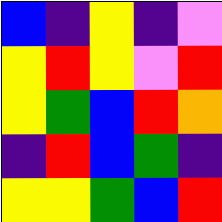[["blue", "indigo", "yellow", "indigo", "violet"], ["yellow", "red", "yellow", "violet", "red"], ["yellow", "green", "blue", "red", "orange"], ["indigo", "red", "blue", "green", "indigo"], ["yellow", "yellow", "green", "blue", "red"]]